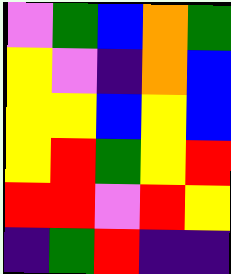[["violet", "green", "blue", "orange", "green"], ["yellow", "violet", "indigo", "orange", "blue"], ["yellow", "yellow", "blue", "yellow", "blue"], ["yellow", "red", "green", "yellow", "red"], ["red", "red", "violet", "red", "yellow"], ["indigo", "green", "red", "indigo", "indigo"]]